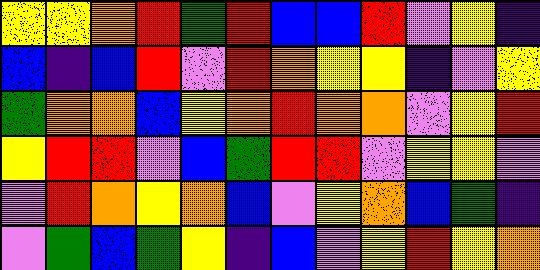[["yellow", "yellow", "orange", "red", "green", "red", "blue", "blue", "red", "violet", "yellow", "indigo"], ["blue", "indigo", "blue", "red", "violet", "red", "orange", "yellow", "yellow", "indigo", "violet", "yellow"], ["green", "orange", "orange", "blue", "yellow", "orange", "red", "orange", "orange", "violet", "yellow", "red"], ["yellow", "red", "red", "violet", "blue", "green", "red", "red", "violet", "yellow", "yellow", "violet"], ["violet", "red", "orange", "yellow", "orange", "blue", "violet", "yellow", "orange", "blue", "green", "indigo"], ["violet", "green", "blue", "green", "yellow", "indigo", "blue", "violet", "yellow", "red", "yellow", "orange"]]